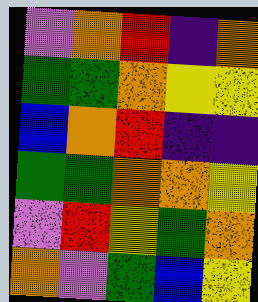[["violet", "orange", "red", "indigo", "orange"], ["green", "green", "orange", "yellow", "yellow"], ["blue", "orange", "red", "indigo", "indigo"], ["green", "green", "orange", "orange", "yellow"], ["violet", "red", "yellow", "green", "orange"], ["orange", "violet", "green", "blue", "yellow"]]